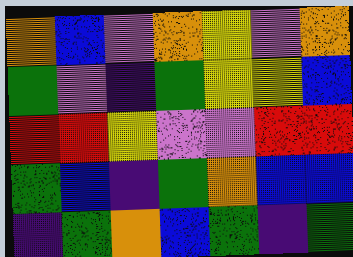[["orange", "blue", "violet", "orange", "yellow", "violet", "orange"], ["green", "violet", "indigo", "green", "yellow", "yellow", "blue"], ["red", "red", "yellow", "violet", "violet", "red", "red"], ["green", "blue", "indigo", "green", "orange", "blue", "blue"], ["indigo", "green", "orange", "blue", "green", "indigo", "green"]]